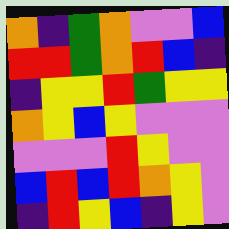[["orange", "indigo", "green", "orange", "violet", "violet", "blue"], ["red", "red", "green", "orange", "red", "blue", "indigo"], ["indigo", "yellow", "yellow", "red", "green", "yellow", "yellow"], ["orange", "yellow", "blue", "yellow", "violet", "violet", "violet"], ["violet", "violet", "violet", "red", "yellow", "violet", "violet"], ["blue", "red", "blue", "red", "orange", "yellow", "violet"], ["indigo", "red", "yellow", "blue", "indigo", "yellow", "violet"]]